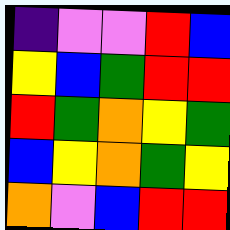[["indigo", "violet", "violet", "red", "blue"], ["yellow", "blue", "green", "red", "red"], ["red", "green", "orange", "yellow", "green"], ["blue", "yellow", "orange", "green", "yellow"], ["orange", "violet", "blue", "red", "red"]]